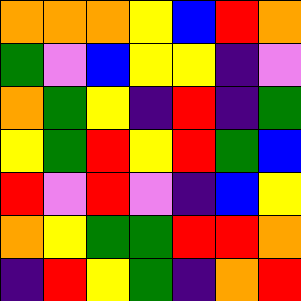[["orange", "orange", "orange", "yellow", "blue", "red", "orange"], ["green", "violet", "blue", "yellow", "yellow", "indigo", "violet"], ["orange", "green", "yellow", "indigo", "red", "indigo", "green"], ["yellow", "green", "red", "yellow", "red", "green", "blue"], ["red", "violet", "red", "violet", "indigo", "blue", "yellow"], ["orange", "yellow", "green", "green", "red", "red", "orange"], ["indigo", "red", "yellow", "green", "indigo", "orange", "red"]]